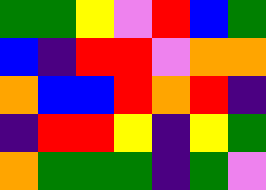[["green", "green", "yellow", "violet", "red", "blue", "green"], ["blue", "indigo", "red", "red", "violet", "orange", "orange"], ["orange", "blue", "blue", "red", "orange", "red", "indigo"], ["indigo", "red", "red", "yellow", "indigo", "yellow", "green"], ["orange", "green", "green", "green", "indigo", "green", "violet"]]